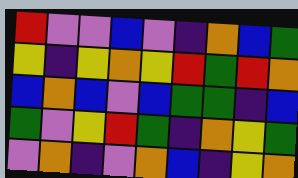[["red", "violet", "violet", "blue", "violet", "indigo", "orange", "blue", "green"], ["yellow", "indigo", "yellow", "orange", "yellow", "red", "green", "red", "orange"], ["blue", "orange", "blue", "violet", "blue", "green", "green", "indigo", "blue"], ["green", "violet", "yellow", "red", "green", "indigo", "orange", "yellow", "green"], ["violet", "orange", "indigo", "violet", "orange", "blue", "indigo", "yellow", "orange"]]